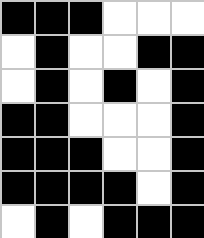[["black", "black", "black", "white", "white", "white"], ["white", "black", "white", "white", "black", "black"], ["white", "black", "white", "black", "white", "black"], ["black", "black", "white", "white", "white", "black"], ["black", "black", "black", "white", "white", "black"], ["black", "black", "black", "black", "white", "black"], ["white", "black", "white", "black", "black", "black"]]